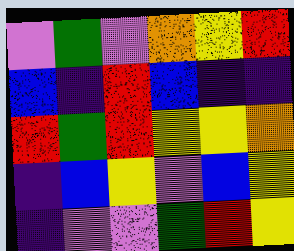[["violet", "green", "violet", "orange", "yellow", "red"], ["blue", "indigo", "red", "blue", "indigo", "indigo"], ["red", "green", "red", "yellow", "yellow", "orange"], ["indigo", "blue", "yellow", "violet", "blue", "yellow"], ["indigo", "violet", "violet", "green", "red", "yellow"]]